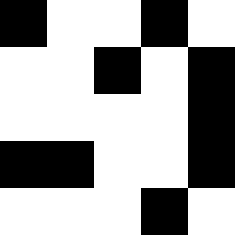[["black", "white", "white", "black", "white"], ["white", "white", "black", "white", "black"], ["white", "white", "white", "white", "black"], ["black", "black", "white", "white", "black"], ["white", "white", "white", "black", "white"]]